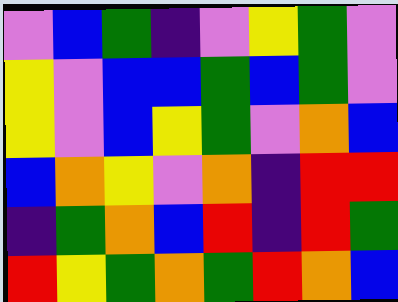[["violet", "blue", "green", "indigo", "violet", "yellow", "green", "violet"], ["yellow", "violet", "blue", "blue", "green", "blue", "green", "violet"], ["yellow", "violet", "blue", "yellow", "green", "violet", "orange", "blue"], ["blue", "orange", "yellow", "violet", "orange", "indigo", "red", "red"], ["indigo", "green", "orange", "blue", "red", "indigo", "red", "green"], ["red", "yellow", "green", "orange", "green", "red", "orange", "blue"]]